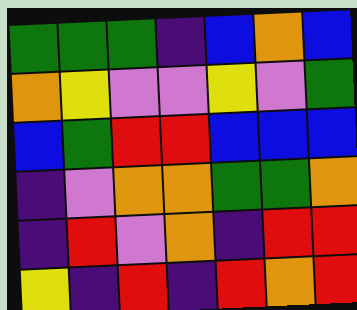[["green", "green", "green", "indigo", "blue", "orange", "blue"], ["orange", "yellow", "violet", "violet", "yellow", "violet", "green"], ["blue", "green", "red", "red", "blue", "blue", "blue"], ["indigo", "violet", "orange", "orange", "green", "green", "orange"], ["indigo", "red", "violet", "orange", "indigo", "red", "red"], ["yellow", "indigo", "red", "indigo", "red", "orange", "red"]]